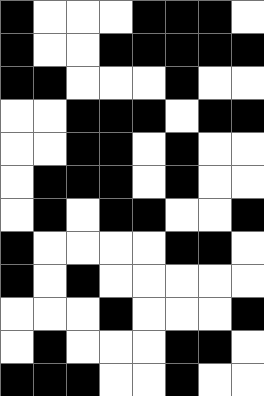[["black", "white", "white", "white", "black", "black", "black", "white"], ["black", "white", "white", "black", "black", "black", "black", "black"], ["black", "black", "white", "white", "white", "black", "white", "white"], ["white", "white", "black", "black", "black", "white", "black", "black"], ["white", "white", "black", "black", "white", "black", "white", "white"], ["white", "black", "black", "black", "white", "black", "white", "white"], ["white", "black", "white", "black", "black", "white", "white", "black"], ["black", "white", "white", "white", "white", "black", "black", "white"], ["black", "white", "black", "white", "white", "white", "white", "white"], ["white", "white", "white", "black", "white", "white", "white", "black"], ["white", "black", "white", "white", "white", "black", "black", "white"], ["black", "black", "black", "white", "white", "black", "white", "white"]]